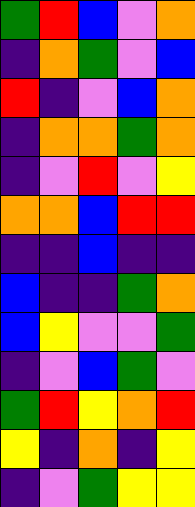[["green", "red", "blue", "violet", "orange"], ["indigo", "orange", "green", "violet", "blue"], ["red", "indigo", "violet", "blue", "orange"], ["indigo", "orange", "orange", "green", "orange"], ["indigo", "violet", "red", "violet", "yellow"], ["orange", "orange", "blue", "red", "red"], ["indigo", "indigo", "blue", "indigo", "indigo"], ["blue", "indigo", "indigo", "green", "orange"], ["blue", "yellow", "violet", "violet", "green"], ["indigo", "violet", "blue", "green", "violet"], ["green", "red", "yellow", "orange", "red"], ["yellow", "indigo", "orange", "indigo", "yellow"], ["indigo", "violet", "green", "yellow", "yellow"]]